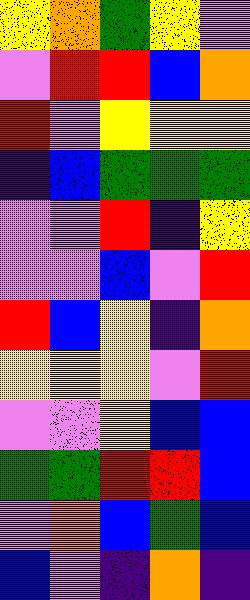[["yellow", "orange", "green", "yellow", "violet"], ["violet", "red", "red", "blue", "orange"], ["red", "violet", "yellow", "yellow", "yellow"], ["indigo", "blue", "green", "green", "green"], ["violet", "violet", "red", "indigo", "yellow"], ["violet", "violet", "blue", "violet", "red"], ["red", "blue", "yellow", "indigo", "orange"], ["yellow", "yellow", "yellow", "violet", "red"], ["violet", "violet", "yellow", "blue", "blue"], ["green", "green", "red", "red", "blue"], ["violet", "orange", "blue", "green", "blue"], ["blue", "violet", "indigo", "orange", "indigo"]]